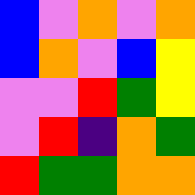[["blue", "violet", "orange", "violet", "orange"], ["blue", "orange", "violet", "blue", "yellow"], ["violet", "violet", "red", "green", "yellow"], ["violet", "red", "indigo", "orange", "green"], ["red", "green", "green", "orange", "orange"]]